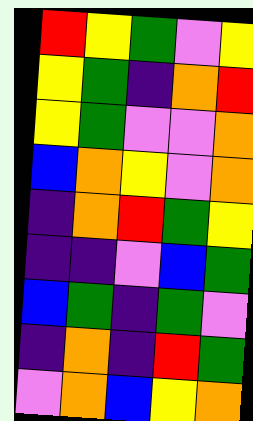[["red", "yellow", "green", "violet", "yellow"], ["yellow", "green", "indigo", "orange", "red"], ["yellow", "green", "violet", "violet", "orange"], ["blue", "orange", "yellow", "violet", "orange"], ["indigo", "orange", "red", "green", "yellow"], ["indigo", "indigo", "violet", "blue", "green"], ["blue", "green", "indigo", "green", "violet"], ["indigo", "orange", "indigo", "red", "green"], ["violet", "orange", "blue", "yellow", "orange"]]